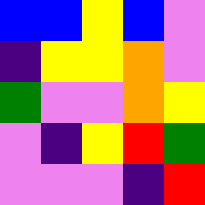[["blue", "blue", "yellow", "blue", "violet"], ["indigo", "yellow", "yellow", "orange", "violet"], ["green", "violet", "violet", "orange", "yellow"], ["violet", "indigo", "yellow", "red", "green"], ["violet", "violet", "violet", "indigo", "red"]]